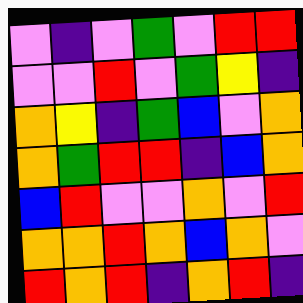[["violet", "indigo", "violet", "green", "violet", "red", "red"], ["violet", "violet", "red", "violet", "green", "yellow", "indigo"], ["orange", "yellow", "indigo", "green", "blue", "violet", "orange"], ["orange", "green", "red", "red", "indigo", "blue", "orange"], ["blue", "red", "violet", "violet", "orange", "violet", "red"], ["orange", "orange", "red", "orange", "blue", "orange", "violet"], ["red", "orange", "red", "indigo", "orange", "red", "indigo"]]